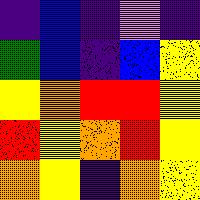[["indigo", "blue", "indigo", "violet", "indigo"], ["green", "blue", "indigo", "blue", "yellow"], ["yellow", "orange", "red", "red", "yellow"], ["red", "yellow", "orange", "red", "yellow"], ["orange", "yellow", "indigo", "orange", "yellow"]]